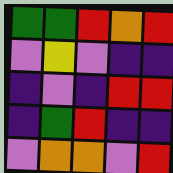[["green", "green", "red", "orange", "red"], ["violet", "yellow", "violet", "indigo", "indigo"], ["indigo", "violet", "indigo", "red", "red"], ["indigo", "green", "red", "indigo", "indigo"], ["violet", "orange", "orange", "violet", "red"]]